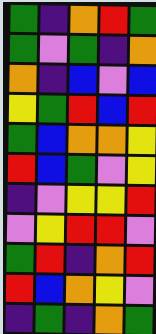[["green", "indigo", "orange", "red", "green"], ["green", "violet", "green", "indigo", "orange"], ["orange", "indigo", "blue", "violet", "blue"], ["yellow", "green", "red", "blue", "red"], ["green", "blue", "orange", "orange", "yellow"], ["red", "blue", "green", "violet", "yellow"], ["indigo", "violet", "yellow", "yellow", "red"], ["violet", "yellow", "red", "red", "violet"], ["green", "red", "indigo", "orange", "red"], ["red", "blue", "orange", "yellow", "violet"], ["indigo", "green", "indigo", "orange", "green"]]